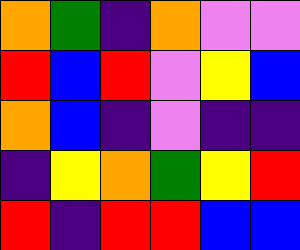[["orange", "green", "indigo", "orange", "violet", "violet"], ["red", "blue", "red", "violet", "yellow", "blue"], ["orange", "blue", "indigo", "violet", "indigo", "indigo"], ["indigo", "yellow", "orange", "green", "yellow", "red"], ["red", "indigo", "red", "red", "blue", "blue"]]